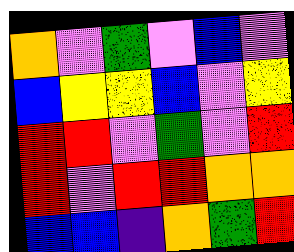[["orange", "violet", "green", "violet", "blue", "violet"], ["blue", "yellow", "yellow", "blue", "violet", "yellow"], ["red", "red", "violet", "green", "violet", "red"], ["red", "violet", "red", "red", "orange", "orange"], ["blue", "blue", "indigo", "orange", "green", "red"]]